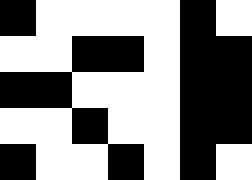[["black", "white", "white", "white", "white", "black", "white"], ["white", "white", "black", "black", "white", "black", "black"], ["black", "black", "white", "white", "white", "black", "black"], ["white", "white", "black", "white", "white", "black", "black"], ["black", "white", "white", "black", "white", "black", "white"]]